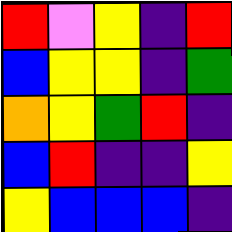[["red", "violet", "yellow", "indigo", "red"], ["blue", "yellow", "yellow", "indigo", "green"], ["orange", "yellow", "green", "red", "indigo"], ["blue", "red", "indigo", "indigo", "yellow"], ["yellow", "blue", "blue", "blue", "indigo"]]